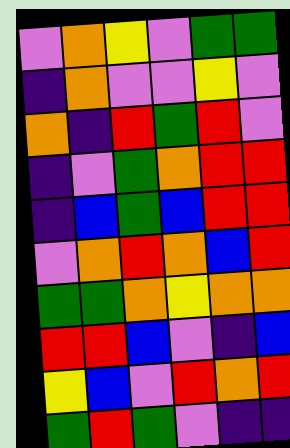[["violet", "orange", "yellow", "violet", "green", "green"], ["indigo", "orange", "violet", "violet", "yellow", "violet"], ["orange", "indigo", "red", "green", "red", "violet"], ["indigo", "violet", "green", "orange", "red", "red"], ["indigo", "blue", "green", "blue", "red", "red"], ["violet", "orange", "red", "orange", "blue", "red"], ["green", "green", "orange", "yellow", "orange", "orange"], ["red", "red", "blue", "violet", "indigo", "blue"], ["yellow", "blue", "violet", "red", "orange", "red"], ["green", "red", "green", "violet", "indigo", "indigo"]]